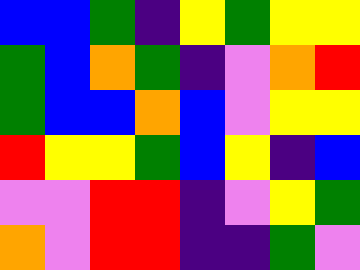[["blue", "blue", "green", "indigo", "yellow", "green", "yellow", "yellow"], ["green", "blue", "orange", "green", "indigo", "violet", "orange", "red"], ["green", "blue", "blue", "orange", "blue", "violet", "yellow", "yellow"], ["red", "yellow", "yellow", "green", "blue", "yellow", "indigo", "blue"], ["violet", "violet", "red", "red", "indigo", "violet", "yellow", "green"], ["orange", "violet", "red", "red", "indigo", "indigo", "green", "violet"]]